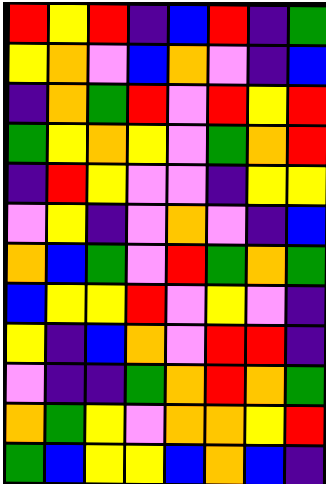[["red", "yellow", "red", "indigo", "blue", "red", "indigo", "green"], ["yellow", "orange", "violet", "blue", "orange", "violet", "indigo", "blue"], ["indigo", "orange", "green", "red", "violet", "red", "yellow", "red"], ["green", "yellow", "orange", "yellow", "violet", "green", "orange", "red"], ["indigo", "red", "yellow", "violet", "violet", "indigo", "yellow", "yellow"], ["violet", "yellow", "indigo", "violet", "orange", "violet", "indigo", "blue"], ["orange", "blue", "green", "violet", "red", "green", "orange", "green"], ["blue", "yellow", "yellow", "red", "violet", "yellow", "violet", "indigo"], ["yellow", "indigo", "blue", "orange", "violet", "red", "red", "indigo"], ["violet", "indigo", "indigo", "green", "orange", "red", "orange", "green"], ["orange", "green", "yellow", "violet", "orange", "orange", "yellow", "red"], ["green", "blue", "yellow", "yellow", "blue", "orange", "blue", "indigo"]]